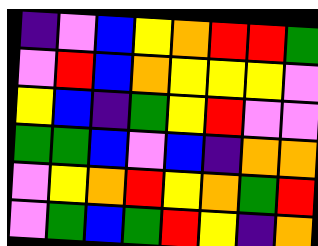[["indigo", "violet", "blue", "yellow", "orange", "red", "red", "green"], ["violet", "red", "blue", "orange", "yellow", "yellow", "yellow", "violet"], ["yellow", "blue", "indigo", "green", "yellow", "red", "violet", "violet"], ["green", "green", "blue", "violet", "blue", "indigo", "orange", "orange"], ["violet", "yellow", "orange", "red", "yellow", "orange", "green", "red"], ["violet", "green", "blue", "green", "red", "yellow", "indigo", "orange"]]